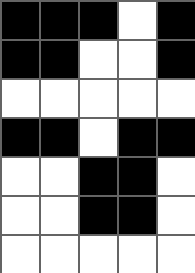[["black", "black", "black", "white", "black"], ["black", "black", "white", "white", "black"], ["white", "white", "white", "white", "white"], ["black", "black", "white", "black", "black"], ["white", "white", "black", "black", "white"], ["white", "white", "black", "black", "white"], ["white", "white", "white", "white", "white"]]